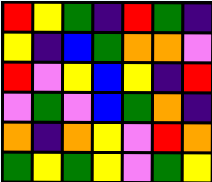[["red", "yellow", "green", "indigo", "red", "green", "indigo"], ["yellow", "indigo", "blue", "green", "orange", "orange", "violet"], ["red", "violet", "yellow", "blue", "yellow", "indigo", "red"], ["violet", "green", "violet", "blue", "green", "orange", "indigo"], ["orange", "indigo", "orange", "yellow", "violet", "red", "orange"], ["green", "yellow", "green", "yellow", "violet", "green", "yellow"]]